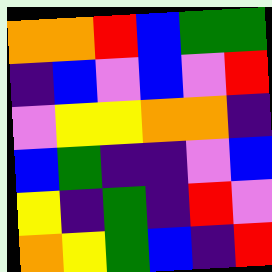[["orange", "orange", "red", "blue", "green", "green"], ["indigo", "blue", "violet", "blue", "violet", "red"], ["violet", "yellow", "yellow", "orange", "orange", "indigo"], ["blue", "green", "indigo", "indigo", "violet", "blue"], ["yellow", "indigo", "green", "indigo", "red", "violet"], ["orange", "yellow", "green", "blue", "indigo", "red"]]